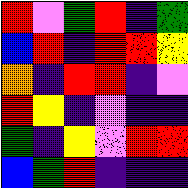[["red", "violet", "green", "red", "indigo", "green"], ["blue", "red", "indigo", "red", "red", "yellow"], ["orange", "indigo", "red", "red", "indigo", "violet"], ["red", "yellow", "indigo", "violet", "indigo", "indigo"], ["green", "indigo", "yellow", "violet", "red", "red"], ["blue", "green", "red", "indigo", "indigo", "indigo"]]